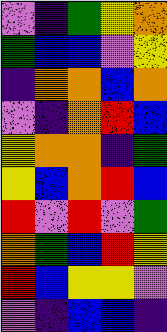[["violet", "indigo", "green", "yellow", "orange"], ["green", "blue", "blue", "violet", "yellow"], ["indigo", "orange", "orange", "blue", "orange"], ["violet", "indigo", "orange", "red", "blue"], ["yellow", "orange", "orange", "indigo", "green"], ["yellow", "blue", "orange", "red", "blue"], ["red", "violet", "red", "violet", "green"], ["orange", "green", "blue", "red", "yellow"], ["red", "blue", "yellow", "yellow", "violet"], ["violet", "indigo", "blue", "blue", "indigo"]]